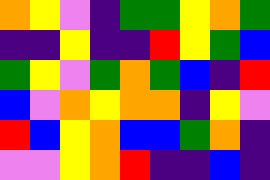[["orange", "yellow", "violet", "indigo", "green", "green", "yellow", "orange", "green"], ["indigo", "indigo", "yellow", "indigo", "indigo", "red", "yellow", "green", "blue"], ["green", "yellow", "violet", "green", "orange", "green", "blue", "indigo", "red"], ["blue", "violet", "orange", "yellow", "orange", "orange", "indigo", "yellow", "violet"], ["red", "blue", "yellow", "orange", "blue", "blue", "green", "orange", "indigo"], ["violet", "violet", "yellow", "orange", "red", "indigo", "indigo", "blue", "indigo"]]